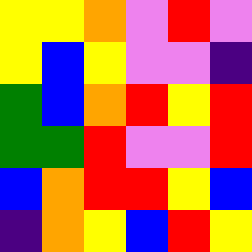[["yellow", "yellow", "orange", "violet", "red", "violet"], ["yellow", "blue", "yellow", "violet", "violet", "indigo"], ["green", "blue", "orange", "red", "yellow", "red"], ["green", "green", "red", "violet", "violet", "red"], ["blue", "orange", "red", "red", "yellow", "blue"], ["indigo", "orange", "yellow", "blue", "red", "yellow"]]